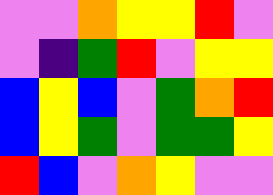[["violet", "violet", "orange", "yellow", "yellow", "red", "violet"], ["violet", "indigo", "green", "red", "violet", "yellow", "yellow"], ["blue", "yellow", "blue", "violet", "green", "orange", "red"], ["blue", "yellow", "green", "violet", "green", "green", "yellow"], ["red", "blue", "violet", "orange", "yellow", "violet", "violet"]]